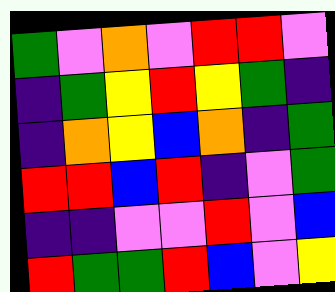[["green", "violet", "orange", "violet", "red", "red", "violet"], ["indigo", "green", "yellow", "red", "yellow", "green", "indigo"], ["indigo", "orange", "yellow", "blue", "orange", "indigo", "green"], ["red", "red", "blue", "red", "indigo", "violet", "green"], ["indigo", "indigo", "violet", "violet", "red", "violet", "blue"], ["red", "green", "green", "red", "blue", "violet", "yellow"]]